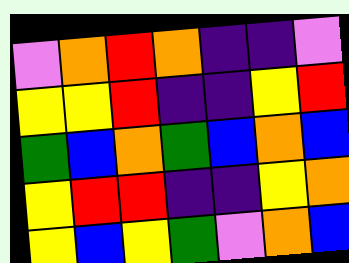[["violet", "orange", "red", "orange", "indigo", "indigo", "violet"], ["yellow", "yellow", "red", "indigo", "indigo", "yellow", "red"], ["green", "blue", "orange", "green", "blue", "orange", "blue"], ["yellow", "red", "red", "indigo", "indigo", "yellow", "orange"], ["yellow", "blue", "yellow", "green", "violet", "orange", "blue"]]